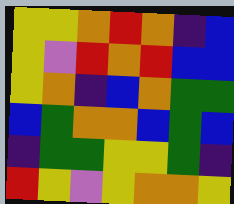[["yellow", "yellow", "orange", "red", "orange", "indigo", "blue"], ["yellow", "violet", "red", "orange", "red", "blue", "blue"], ["yellow", "orange", "indigo", "blue", "orange", "green", "green"], ["blue", "green", "orange", "orange", "blue", "green", "blue"], ["indigo", "green", "green", "yellow", "yellow", "green", "indigo"], ["red", "yellow", "violet", "yellow", "orange", "orange", "yellow"]]